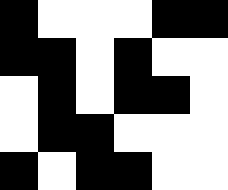[["black", "white", "white", "white", "black", "black"], ["black", "black", "white", "black", "white", "white"], ["white", "black", "white", "black", "black", "white"], ["white", "black", "black", "white", "white", "white"], ["black", "white", "black", "black", "white", "white"]]